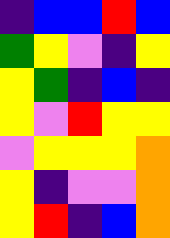[["indigo", "blue", "blue", "red", "blue"], ["green", "yellow", "violet", "indigo", "yellow"], ["yellow", "green", "indigo", "blue", "indigo"], ["yellow", "violet", "red", "yellow", "yellow"], ["violet", "yellow", "yellow", "yellow", "orange"], ["yellow", "indigo", "violet", "violet", "orange"], ["yellow", "red", "indigo", "blue", "orange"]]